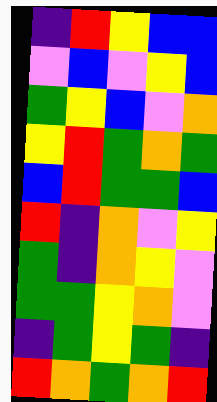[["indigo", "red", "yellow", "blue", "blue"], ["violet", "blue", "violet", "yellow", "blue"], ["green", "yellow", "blue", "violet", "orange"], ["yellow", "red", "green", "orange", "green"], ["blue", "red", "green", "green", "blue"], ["red", "indigo", "orange", "violet", "yellow"], ["green", "indigo", "orange", "yellow", "violet"], ["green", "green", "yellow", "orange", "violet"], ["indigo", "green", "yellow", "green", "indigo"], ["red", "orange", "green", "orange", "red"]]